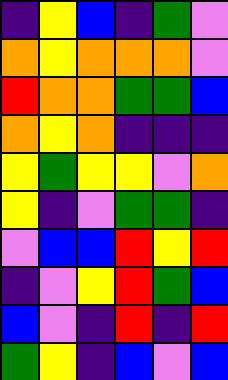[["indigo", "yellow", "blue", "indigo", "green", "violet"], ["orange", "yellow", "orange", "orange", "orange", "violet"], ["red", "orange", "orange", "green", "green", "blue"], ["orange", "yellow", "orange", "indigo", "indigo", "indigo"], ["yellow", "green", "yellow", "yellow", "violet", "orange"], ["yellow", "indigo", "violet", "green", "green", "indigo"], ["violet", "blue", "blue", "red", "yellow", "red"], ["indigo", "violet", "yellow", "red", "green", "blue"], ["blue", "violet", "indigo", "red", "indigo", "red"], ["green", "yellow", "indigo", "blue", "violet", "blue"]]